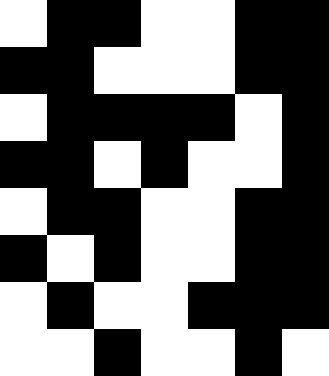[["white", "black", "black", "white", "white", "black", "black"], ["black", "black", "white", "white", "white", "black", "black"], ["white", "black", "black", "black", "black", "white", "black"], ["black", "black", "white", "black", "white", "white", "black"], ["white", "black", "black", "white", "white", "black", "black"], ["black", "white", "black", "white", "white", "black", "black"], ["white", "black", "white", "white", "black", "black", "black"], ["white", "white", "black", "white", "white", "black", "white"]]